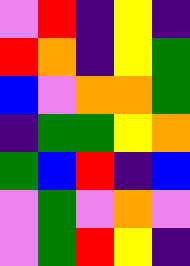[["violet", "red", "indigo", "yellow", "indigo"], ["red", "orange", "indigo", "yellow", "green"], ["blue", "violet", "orange", "orange", "green"], ["indigo", "green", "green", "yellow", "orange"], ["green", "blue", "red", "indigo", "blue"], ["violet", "green", "violet", "orange", "violet"], ["violet", "green", "red", "yellow", "indigo"]]